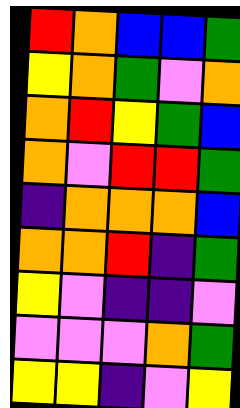[["red", "orange", "blue", "blue", "green"], ["yellow", "orange", "green", "violet", "orange"], ["orange", "red", "yellow", "green", "blue"], ["orange", "violet", "red", "red", "green"], ["indigo", "orange", "orange", "orange", "blue"], ["orange", "orange", "red", "indigo", "green"], ["yellow", "violet", "indigo", "indigo", "violet"], ["violet", "violet", "violet", "orange", "green"], ["yellow", "yellow", "indigo", "violet", "yellow"]]